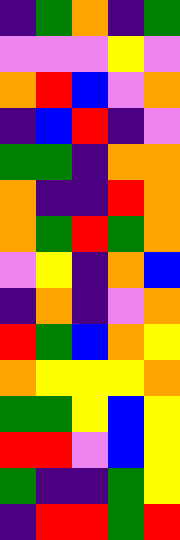[["indigo", "green", "orange", "indigo", "green"], ["violet", "violet", "violet", "yellow", "violet"], ["orange", "red", "blue", "violet", "orange"], ["indigo", "blue", "red", "indigo", "violet"], ["green", "green", "indigo", "orange", "orange"], ["orange", "indigo", "indigo", "red", "orange"], ["orange", "green", "red", "green", "orange"], ["violet", "yellow", "indigo", "orange", "blue"], ["indigo", "orange", "indigo", "violet", "orange"], ["red", "green", "blue", "orange", "yellow"], ["orange", "yellow", "yellow", "yellow", "orange"], ["green", "green", "yellow", "blue", "yellow"], ["red", "red", "violet", "blue", "yellow"], ["green", "indigo", "indigo", "green", "yellow"], ["indigo", "red", "red", "green", "red"]]